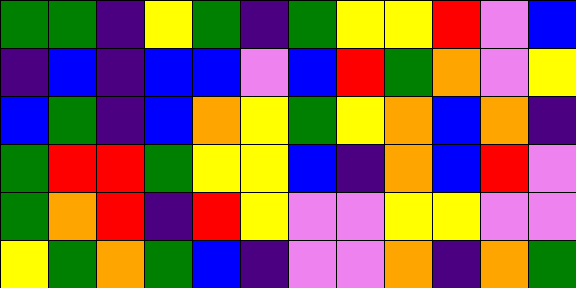[["green", "green", "indigo", "yellow", "green", "indigo", "green", "yellow", "yellow", "red", "violet", "blue"], ["indigo", "blue", "indigo", "blue", "blue", "violet", "blue", "red", "green", "orange", "violet", "yellow"], ["blue", "green", "indigo", "blue", "orange", "yellow", "green", "yellow", "orange", "blue", "orange", "indigo"], ["green", "red", "red", "green", "yellow", "yellow", "blue", "indigo", "orange", "blue", "red", "violet"], ["green", "orange", "red", "indigo", "red", "yellow", "violet", "violet", "yellow", "yellow", "violet", "violet"], ["yellow", "green", "orange", "green", "blue", "indigo", "violet", "violet", "orange", "indigo", "orange", "green"]]